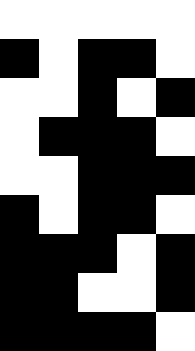[["white", "white", "white", "white", "white"], ["black", "white", "black", "black", "white"], ["white", "white", "black", "white", "black"], ["white", "black", "black", "black", "white"], ["white", "white", "black", "black", "black"], ["black", "white", "black", "black", "white"], ["black", "black", "black", "white", "black"], ["black", "black", "white", "white", "black"], ["black", "black", "black", "black", "white"]]